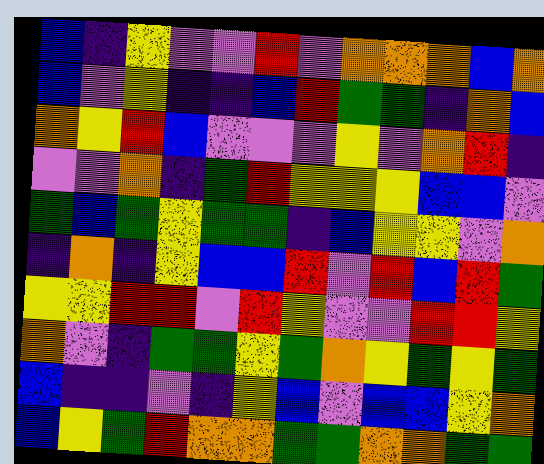[["blue", "indigo", "yellow", "violet", "violet", "red", "violet", "orange", "orange", "orange", "blue", "orange"], ["blue", "violet", "yellow", "indigo", "indigo", "blue", "red", "green", "green", "indigo", "orange", "blue"], ["orange", "yellow", "red", "blue", "violet", "violet", "violet", "yellow", "violet", "orange", "red", "indigo"], ["violet", "violet", "orange", "indigo", "green", "red", "yellow", "yellow", "yellow", "blue", "blue", "violet"], ["green", "blue", "green", "yellow", "green", "green", "indigo", "blue", "yellow", "yellow", "violet", "orange"], ["indigo", "orange", "indigo", "yellow", "blue", "blue", "red", "violet", "red", "blue", "red", "green"], ["yellow", "yellow", "red", "red", "violet", "red", "yellow", "violet", "violet", "red", "red", "yellow"], ["orange", "violet", "indigo", "green", "green", "yellow", "green", "orange", "yellow", "green", "yellow", "green"], ["blue", "indigo", "indigo", "violet", "indigo", "yellow", "blue", "violet", "blue", "blue", "yellow", "orange"], ["blue", "yellow", "green", "red", "orange", "orange", "green", "green", "orange", "orange", "green", "green"]]